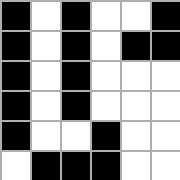[["black", "white", "black", "white", "white", "black"], ["black", "white", "black", "white", "black", "black"], ["black", "white", "black", "white", "white", "white"], ["black", "white", "black", "white", "white", "white"], ["black", "white", "white", "black", "white", "white"], ["white", "black", "black", "black", "white", "white"]]